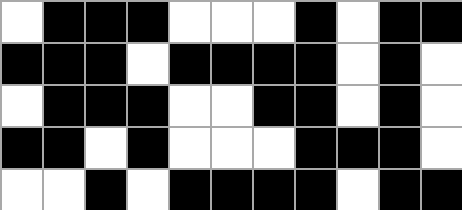[["white", "black", "black", "black", "white", "white", "white", "black", "white", "black", "black"], ["black", "black", "black", "white", "black", "black", "black", "black", "white", "black", "white"], ["white", "black", "black", "black", "white", "white", "black", "black", "white", "black", "white"], ["black", "black", "white", "black", "white", "white", "white", "black", "black", "black", "white"], ["white", "white", "black", "white", "black", "black", "black", "black", "white", "black", "black"]]